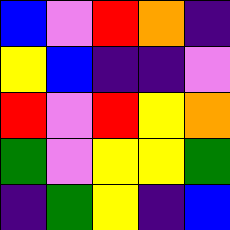[["blue", "violet", "red", "orange", "indigo"], ["yellow", "blue", "indigo", "indigo", "violet"], ["red", "violet", "red", "yellow", "orange"], ["green", "violet", "yellow", "yellow", "green"], ["indigo", "green", "yellow", "indigo", "blue"]]